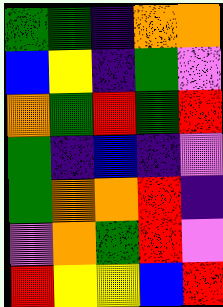[["green", "green", "indigo", "orange", "orange"], ["blue", "yellow", "indigo", "green", "violet"], ["orange", "green", "red", "green", "red"], ["green", "indigo", "blue", "indigo", "violet"], ["green", "orange", "orange", "red", "indigo"], ["violet", "orange", "green", "red", "violet"], ["red", "yellow", "yellow", "blue", "red"]]